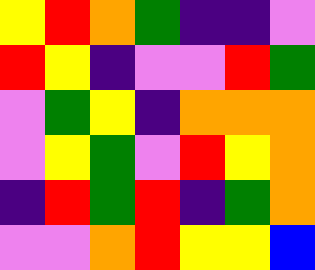[["yellow", "red", "orange", "green", "indigo", "indigo", "violet"], ["red", "yellow", "indigo", "violet", "violet", "red", "green"], ["violet", "green", "yellow", "indigo", "orange", "orange", "orange"], ["violet", "yellow", "green", "violet", "red", "yellow", "orange"], ["indigo", "red", "green", "red", "indigo", "green", "orange"], ["violet", "violet", "orange", "red", "yellow", "yellow", "blue"]]